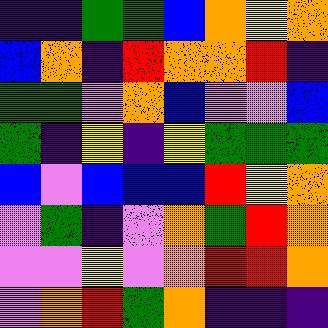[["indigo", "indigo", "green", "green", "blue", "orange", "yellow", "orange"], ["blue", "orange", "indigo", "red", "orange", "orange", "red", "indigo"], ["green", "green", "violet", "orange", "blue", "violet", "violet", "blue"], ["green", "indigo", "yellow", "indigo", "yellow", "green", "green", "green"], ["blue", "violet", "blue", "blue", "blue", "red", "yellow", "orange"], ["violet", "green", "indigo", "violet", "orange", "green", "red", "orange"], ["violet", "violet", "yellow", "violet", "orange", "red", "red", "orange"], ["violet", "orange", "red", "green", "orange", "indigo", "indigo", "indigo"]]